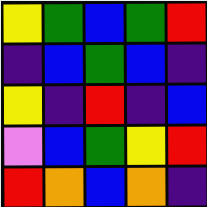[["yellow", "green", "blue", "green", "red"], ["indigo", "blue", "green", "blue", "indigo"], ["yellow", "indigo", "red", "indigo", "blue"], ["violet", "blue", "green", "yellow", "red"], ["red", "orange", "blue", "orange", "indigo"]]